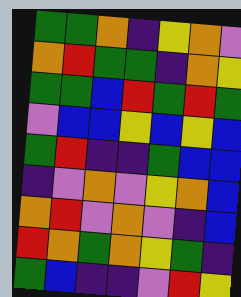[["green", "green", "orange", "indigo", "yellow", "orange", "violet"], ["orange", "red", "green", "green", "indigo", "orange", "yellow"], ["green", "green", "blue", "red", "green", "red", "green"], ["violet", "blue", "blue", "yellow", "blue", "yellow", "blue"], ["green", "red", "indigo", "indigo", "green", "blue", "blue"], ["indigo", "violet", "orange", "violet", "yellow", "orange", "blue"], ["orange", "red", "violet", "orange", "violet", "indigo", "blue"], ["red", "orange", "green", "orange", "yellow", "green", "indigo"], ["green", "blue", "indigo", "indigo", "violet", "red", "yellow"]]